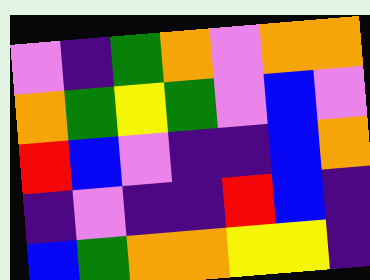[["violet", "indigo", "green", "orange", "violet", "orange", "orange"], ["orange", "green", "yellow", "green", "violet", "blue", "violet"], ["red", "blue", "violet", "indigo", "indigo", "blue", "orange"], ["indigo", "violet", "indigo", "indigo", "red", "blue", "indigo"], ["blue", "green", "orange", "orange", "yellow", "yellow", "indigo"]]